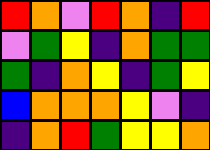[["red", "orange", "violet", "red", "orange", "indigo", "red"], ["violet", "green", "yellow", "indigo", "orange", "green", "green"], ["green", "indigo", "orange", "yellow", "indigo", "green", "yellow"], ["blue", "orange", "orange", "orange", "yellow", "violet", "indigo"], ["indigo", "orange", "red", "green", "yellow", "yellow", "orange"]]